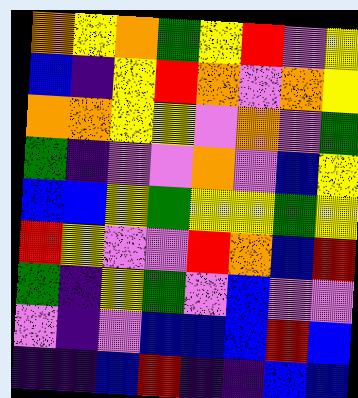[["orange", "yellow", "orange", "green", "yellow", "red", "violet", "yellow"], ["blue", "indigo", "yellow", "red", "orange", "violet", "orange", "yellow"], ["orange", "orange", "yellow", "yellow", "violet", "orange", "violet", "green"], ["green", "indigo", "violet", "violet", "orange", "violet", "blue", "yellow"], ["blue", "blue", "yellow", "green", "yellow", "yellow", "green", "yellow"], ["red", "yellow", "violet", "violet", "red", "orange", "blue", "red"], ["green", "indigo", "yellow", "green", "violet", "blue", "violet", "violet"], ["violet", "indigo", "violet", "blue", "blue", "blue", "red", "blue"], ["indigo", "indigo", "blue", "red", "indigo", "indigo", "blue", "blue"]]